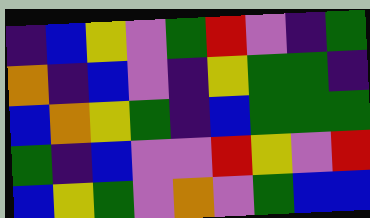[["indigo", "blue", "yellow", "violet", "green", "red", "violet", "indigo", "green"], ["orange", "indigo", "blue", "violet", "indigo", "yellow", "green", "green", "indigo"], ["blue", "orange", "yellow", "green", "indigo", "blue", "green", "green", "green"], ["green", "indigo", "blue", "violet", "violet", "red", "yellow", "violet", "red"], ["blue", "yellow", "green", "violet", "orange", "violet", "green", "blue", "blue"]]